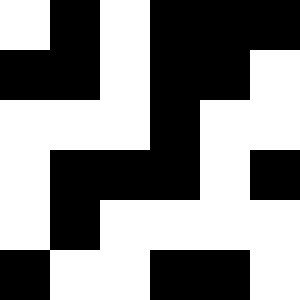[["white", "black", "white", "black", "black", "black"], ["black", "black", "white", "black", "black", "white"], ["white", "white", "white", "black", "white", "white"], ["white", "black", "black", "black", "white", "black"], ["white", "black", "white", "white", "white", "white"], ["black", "white", "white", "black", "black", "white"]]